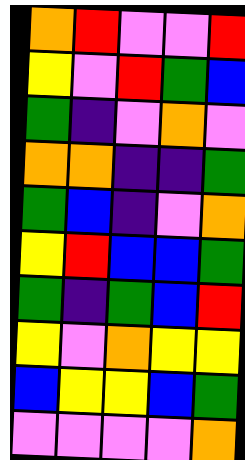[["orange", "red", "violet", "violet", "red"], ["yellow", "violet", "red", "green", "blue"], ["green", "indigo", "violet", "orange", "violet"], ["orange", "orange", "indigo", "indigo", "green"], ["green", "blue", "indigo", "violet", "orange"], ["yellow", "red", "blue", "blue", "green"], ["green", "indigo", "green", "blue", "red"], ["yellow", "violet", "orange", "yellow", "yellow"], ["blue", "yellow", "yellow", "blue", "green"], ["violet", "violet", "violet", "violet", "orange"]]